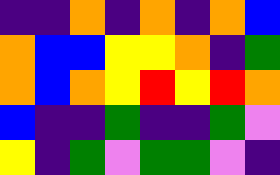[["indigo", "indigo", "orange", "indigo", "orange", "indigo", "orange", "blue"], ["orange", "blue", "blue", "yellow", "yellow", "orange", "indigo", "green"], ["orange", "blue", "orange", "yellow", "red", "yellow", "red", "orange"], ["blue", "indigo", "indigo", "green", "indigo", "indigo", "green", "violet"], ["yellow", "indigo", "green", "violet", "green", "green", "violet", "indigo"]]